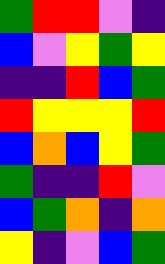[["green", "red", "red", "violet", "indigo"], ["blue", "violet", "yellow", "green", "yellow"], ["indigo", "indigo", "red", "blue", "green"], ["red", "yellow", "yellow", "yellow", "red"], ["blue", "orange", "blue", "yellow", "green"], ["green", "indigo", "indigo", "red", "violet"], ["blue", "green", "orange", "indigo", "orange"], ["yellow", "indigo", "violet", "blue", "green"]]